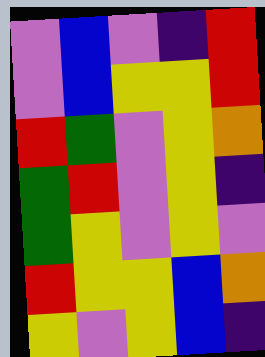[["violet", "blue", "violet", "indigo", "red"], ["violet", "blue", "yellow", "yellow", "red"], ["red", "green", "violet", "yellow", "orange"], ["green", "red", "violet", "yellow", "indigo"], ["green", "yellow", "violet", "yellow", "violet"], ["red", "yellow", "yellow", "blue", "orange"], ["yellow", "violet", "yellow", "blue", "indigo"]]